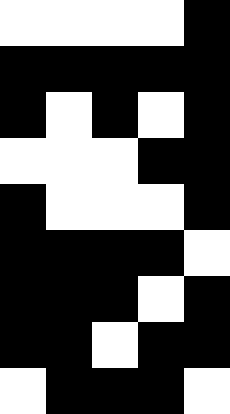[["white", "white", "white", "white", "black"], ["black", "black", "black", "black", "black"], ["black", "white", "black", "white", "black"], ["white", "white", "white", "black", "black"], ["black", "white", "white", "white", "black"], ["black", "black", "black", "black", "white"], ["black", "black", "black", "white", "black"], ["black", "black", "white", "black", "black"], ["white", "black", "black", "black", "white"]]